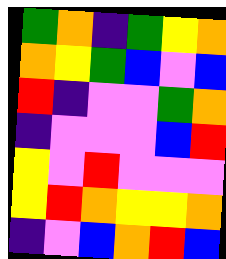[["green", "orange", "indigo", "green", "yellow", "orange"], ["orange", "yellow", "green", "blue", "violet", "blue"], ["red", "indigo", "violet", "violet", "green", "orange"], ["indigo", "violet", "violet", "violet", "blue", "red"], ["yellow", "violet", "red", "violet", "violet", "violet"], ["yellow", "red", "orange", "yellow", "yellow", "orange"], ["indigo", "violet", "blue", "orange", "red", "blue"]]